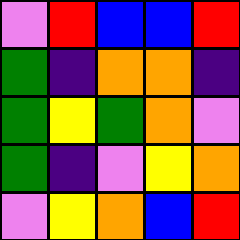[["violet", "red", "blue", "blue", "red"], ["green", "indigo", "orange", "orange", "indigo"], ["green", "yellow", "green", "orange", "violet"], ["green", "indigo", "violet", "yellow", "orange"], ["violet", "yellow", "orange", "blue", "red"]]